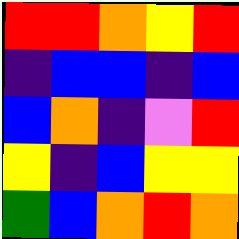[["red", "red", "orange", "yellow", "red"], ["indigo", "blue", "blue", "indigo", "blue"], ["blue", "orange", "indigo", "violet", "red"], ["yellow", "indigo", "blue", "yellow", "yellow"], ["green", "blue", "orange", "red", "orange"]]